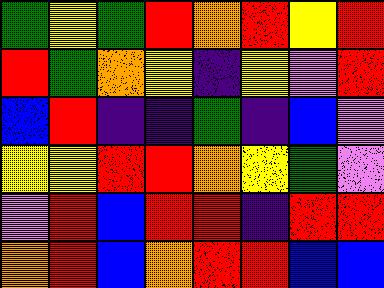[["green", "yellow", "green", "red", "orange", "red", "yellow", "red"], ["red", "green", "orange", "yellow", "indigo", "yellow", "violet", "red"], ["blue", "red", "indigo", "indigo", "green", "indigo", "blue", "violet"], ["yellow", "yellow", "red", "red", "orange", "yellow", "green", "violet"], ["violet", "red", "blue", "red", "red", "indigo", "red", "red"], ["orange", "red", "blue", "orange", "red", "red", "blue", "blue"]]